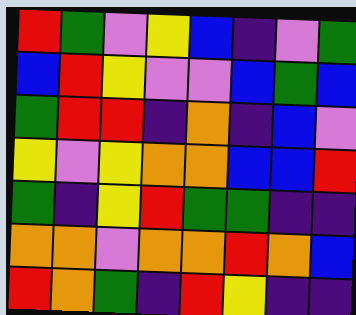[["red", "green", "violet", "yellow", "blue", "indigo", "violet", "green"], ["blue", "red", "yellow", "violet", "violet", "blue", "green", "blue"], ["green", "red", "red", "indigo", "orange", "indigo", "blue", "violet"], ["yellow", "violet", "yellow", "orange", "orange", "blue", "blue", "red"], ["green", "indigo", "yellow", "red", "green", "green", "indigo", "indigo"], ["orange", "orange", "violet", "orange", "orange", "red", "orange", "blue"], ["red", "orange", "green", "indigo", "red", "yellow", "indigo", "indigo"]]